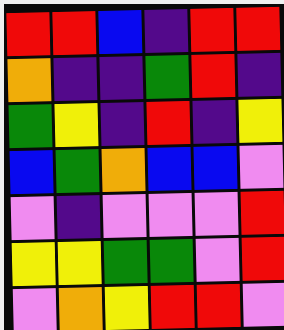[["red", "red", "blue", "indigo", "red", "red"], ["orange", "indigo", "indigo", "green", "red", "indigo"], ["green", "yellow", "indigo", "red", "indigo", "yellow"], ["blue", "green", "orange", "blue", "blue", "violet"], ["violet", "indigo", "violet", "violet", "violet", "red"], ["yellow", "yellow", "green", "green", "violet", "red"], ["violet", "orange", "yellow", "red", "red", "violet"]]